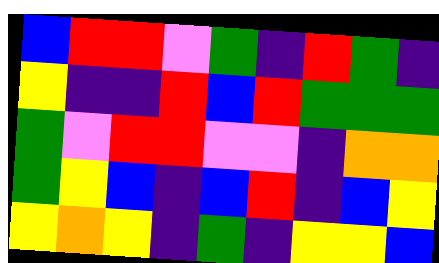[["blue", "red", "red", "violet", "green", "indigo", "red", "green", "indigo"], ["yellow", "indigo", "indigo", "red", "blue", "red", "green", "green", "green"], ["green", "violet", "red", "red", "violet", "violet", "indigo", "orange", "orange"], ["green", "yellow", "blue", "indigo", "blue", "red", "indigo", "blue", "yellow"], ["yellow", "orange", "yellow", "indigo", "green", "indigo", "yellow", "yellow", "blue"]]